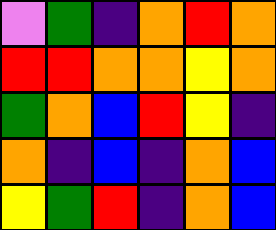[["violet", "green", "indigo", "orange", "red", "orange"], ["red", "red", "orange", "orange", "yellow", "orange"], ["green", "orange", "blue", "red", "yellow", "indigo"], ["orange", "indigo", "blue", "indigo", "orange", "blue"], ["yellow", "green", "red", "indigo", "orange", "blue"]]